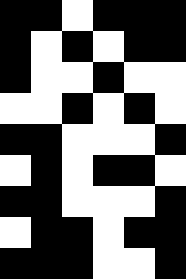[["black", "black", "white", "black", "black", "black"], ["black", "white", "black", "white", "black", "black"], ["black", "white", "white", "black", "white", "white"], ["white", "white", "black", "white", "black", "white"], ["black", "black", "white", "white", "white", "black"], ["white", "black", "white", "black", "black", "white"], ["black", "black", "white", "white", "white", "black"], ["white", "black", "black", "white", "black", "black"], ["black", "black", "black", "white", "white", "black"]]